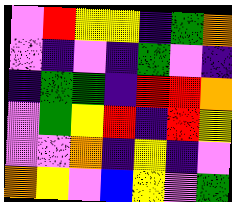[["violet", "red", "yellow", "yellow", "indigo", "green", "orange"], ["violet", "indigo", "violet", "indigo", "green", "violet", "indigo"], ["indigo", "green", "green", "indigo", "red", "red", "orange"], ["violet", "green", "yellow", "red", "indigo", "red", "yellow"], ["violet", "violet", "orange", "indigo", "yellow", "indigo", "violet"], ["orange", "yellow", "violet", "blue", "yellow", "violet", "green"]]